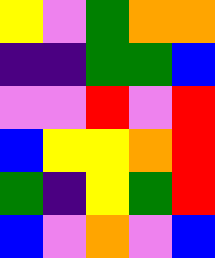[["yellow", "violet", "green", "orange", "orange"], ["indigo", "indigo", "green", "green", "blue"], ["violet", "violet", "red", "violet", "red"], ["blue", "yellow", "yellow", "orange", "red"], ["green", "indigo", "yellow", "green", "red"], ["blue", "violet", "orange", "violet", "blue"]]